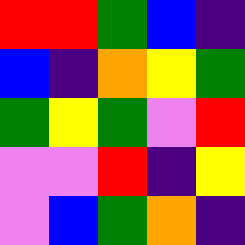[["red", "red", "green", "blue", "indigo"], ["blue", "indigo", "orange", "yellow", "green"], ["green", "yellow", "green", "violet", "red"], ["violet", "violet", "red", "indigo", "yellow"], ["violet", "blue", "green", "orange", "indigo"]]